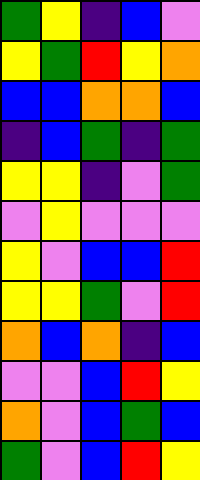[["green", "yellow", "indigo", "blue", "violet"], ["yellow", "green", "red", "yellow", "orange"], ["blue", "blue", "orange", "orange", "blue"], ["indigo", "blue", "green", "indigo", "green"], ["yellow", "yellow", "indigo", "violet", "green"], ["violet", "yellow", "violet", "violet", "violet"], ["yellow", "violet", "blue", "blue", "red"], ["yellow", "yellow", "green", "violet", "red"], ["orange", "blue", "orange", "indigo", "blue"], ["violet", "violet", "blue", "red", "yellow"], ["orange", "violet", "blue", "green", "blue"], ["green", "violet", "blue", "red", "yellow"]]